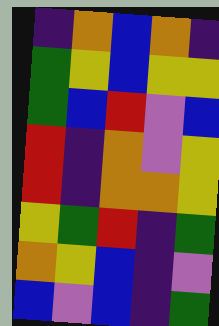[["indigo", "orange", "blue", "orange", "indigo"], ["green", "yellow", "blue", "yellow", "yellow"], ["green", "blue", "red", "violet", "blue"], ["red", "indigo", "orange", "violet", "yellow"], ["red", "indigo", "orange", "orange", "yellow"], ["yellow", "green", "red", "indigo", "green"], ["orange", "yellow", "blue", "indigo", "violet"], ["blue", "violet", "blue", "indigo", "green"]]